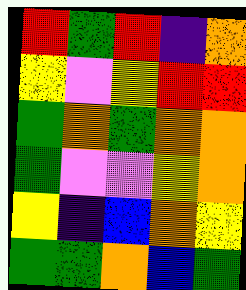[["red", "green", "red", "indigo", "orange"], ["yellow", "violet", "yellow", "red", "red"], ["green", "orange", "green", "orange", "orange"], ["green", "violet", "violet", "yellow", "orange"], ["yellow", "indigo", "blue", "orange", "yellow"], ["green", "green", "orange", "blue", "green"]]